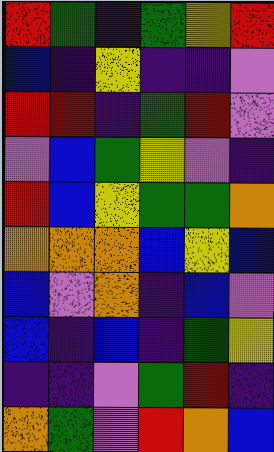[["red", "green", "indigo", "green", "yellow", "red"], ["blue", "indigo", "yellow", "indigo", "indigo", "violet"], ["red", "red", "indigo", "green", "red", "violet"], ["violet", "blue", "green", "yellow", "violet", "indigo"], ["red", "blue", "yellow", "green", "green", "orange"], ["orange", "orange", "orange", "blue", "yellow", "blue"], ["blue", "violet", "orange", "indigo", "blue", "violet"], ["blue", "indigo", "blue", "indigo", "green", "yellow"], ["indigo", "indigo", "violet", "green", "red", "indigo"], ["orange", "green", "violet", "red", "orange", "blue"]]